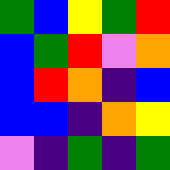[["green", "blue", "yellow", "green", "red"], ["blue", "green", "red", "violet", "orange"], ["blue", "red", "orange", "indigo", "blue"], ["blue", "blue", "indigo", "orange", "yellow"], ["violet", "indigo", "green", "indigo", "green"]]